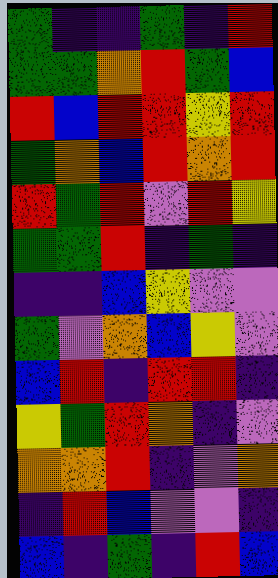[["green", "indigo", "indigo", "green", "indigo", "red"], ["green", "green", "orange", "red", "green", "blue"], ["red", "blue", "red", "red", "yellow", "red"], ["green", "orange", "blue", "red", "orange", "red"], ["red", "green", "red", "violet", "red", "yellow"], ["green", "green", "red", "indigo", "green", "indigo"], ["indigo", "indigo", "blue", "yellow", "violet", "violet"], ["green", "violet", "orange", "blue", "yellow", "violet"], ["blue", "red", "indigo", "red", "red", "indigo"], ["yellow", "green", "red", "orange", "indigo", "violet"], ["orange", "orange", "red", "indigo", "violet", "orange"], ["indigo", "red", "blue", "violet", "violet", "indigo"], ["blue", "indigo", "green", "indigo", "red", "blue"]]